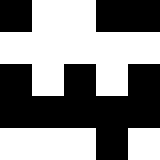[["black", "white", "white", "black", "black"], ["white", "white", "white", "white", "white"], ["black", "white", "black", "white", "black"], ["black", "black", "black", "black", "black"], ["white", "white", "white", "black", "white"]]